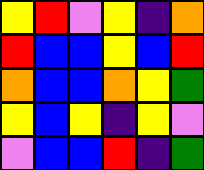[["yellow", "red", "violet", "yellow", "indigo", "orange"], ["red", "blue", "blue", "yellow", "blue", "red"], ["orange", "blue", "blue", "orange", "yellow", "green"], ["yellow", "blue", "yellow", "indigo", "yellow", "violet"], ["violet", "blue", "blue", "red", "indigo", "green"]]